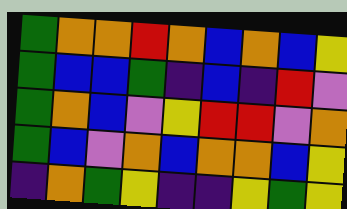[["green", "orange", "orange", "red", "orange", "blue", "orange", "blue", "yellow"], ["green", "blue", "blue", "green", "indigo", "blue", "indigo", "red", "violet"], ["green", "orange", "blue", "violet", "yellow", "red", "red", "violet", "orange"], ["green", "blue", "violet", "orange", "blue", "orange", "orange", "blue", "yellow"], ["indigo", "orange", "green", "yellow", "indigo", "indigo", "yellow", "green", "yellow"]]